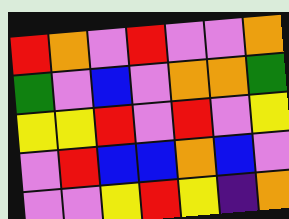[["red", "orange", "violet", "red", "violet", "violet", "orange"], ["green", "violet", "blue", "violet", "orange", "orange", "green"], ["yellow", "yellow", "red", "violet", "red", "violet", "yellow"], ["violet", "red", "blue", "blue", "orange", "blue", "violet"], ["violet", "violet", "yellow", "red", "yellow", "indigo", "orange"]]